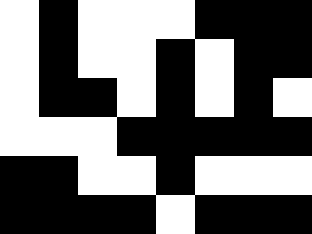[["white", "black", "white", "white", "white", "black", "black", "black"], ["white", "black", "white", "white", "black", "white", "black", "black"], ["white", "black", "black", "white", "black", "white", "black", "white"], ["white", "white", "white", "black", "black", "black", "black", "black"], ["black", "black", "white", "white", "black", "white", "white", "white"], ["black", "black", "black", "black", "white", "black", "black", "black"]]